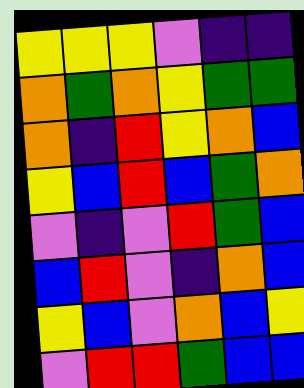[["yellow", "yellow", "yellow", "violet", "indigo", "indigo"], ["orange", "green", "orange", "yellow", "green", "green"], ["orange", "indigo", "red", "yellow", "orange", "blue"], ["yellow", "blue", "red", "blue", "green", "orange"], ["violet", "indigo", "violet", "red", "green", "blue"], ["blue", "red", "violet", "indigo", "orange", "blue"], ["yellow", "blue", "violet", "orange", "blue", "yellow"], ["violet", "red", "red", "green", "blue", "blue"]]